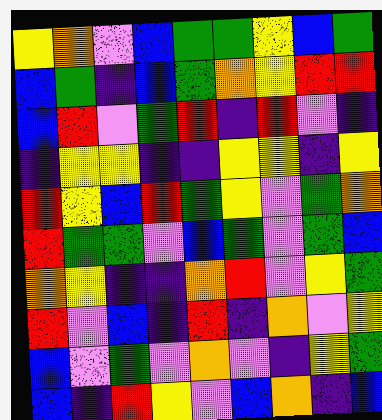[["yellow", "orange", "violet", "blue", "green", "green", "yellow", "blue", "green"], ["blue", "green", "indigo", "blue", "green", "orange", "yellow", "red", "red"], ["blue", "red", "violet", "green", "red", "indigo", "red", "violet", "indigo"], ["indigo", "yellow", "yellow", "indigo", "indigo", "yellow", "yellow", "indigo", "yellow"], ["red", "yellow", "blue", "red", "green", "yellow", "violet", "green", "orange"], ["red", "green", "green", "violet", "blue", "green", "violet", "green", "blue"], ["orange", "yellow", "indigo", "indigo", "orange", "red", "violet", "yellow", "green"], ["red", "violet", "blue", "indigo", "red", "indigo", "orange", "violet", "yellow"], ["blue", "violet", "green", "violet", "orange", "violet", "indigo", "yellow", "green"], ["blue", "indigo", "red", "yellow", "violet", "blue", "orange", "indigo", "blue"]]